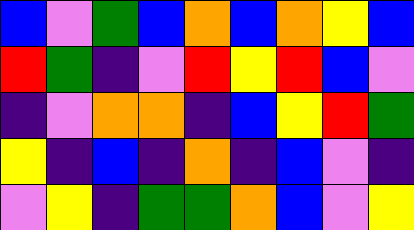[["blue", "violet", "green", "blue", "orange", "blue", "orange", "yellow", "blue"], ["red", "green", "indigo", "violet", "red", "yellow", "red", "blue", "violet"], ["indigo", "violet", "orange", "orange", "indigo", "blue", "yellow", "red", "green"], ["yellow", "indigo", "blue", "indigo", "orange", "indigo", "blue", "violet", "indigo"], ["violet", "yellow", "indigo", "green", "green", "orange", "blue", "violet", "yellow"]]